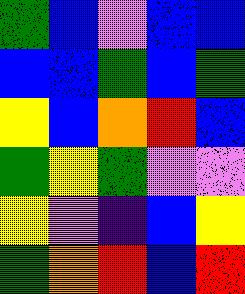[["green", "blue", "violet", "blue", "blue"], ["blue", "blue", "green", "blue", "green"], ["yellow", "blue", "orange", "red", "blue"], ["green", "yellow", "green", "violet", "violet"], ["yellow", "violet", "indigo", "blue", "yellow"], ["green", "orange", "red", "blue", "red"]]